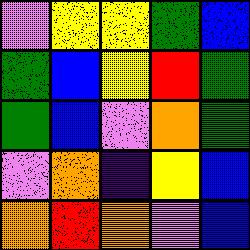[["violet", "yellow", "yellow", "green", "blue"], ["green", "blue", "yellow", "red", "green"], ["green", "blue", "violet", "orange", "green"], ["violet", "orange", "indigo", "yellow", "blue"], ["orange", "red", "orange", "violet", "blue"]]